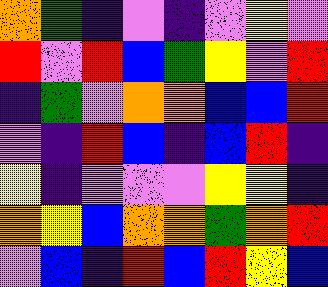[["orange", "green", "indigo", "violet", "indigo", "violet", "yellow", "violet"], ["red", "violet", "red", "blue", "green", "yellow", "violet", "red"], ["indigo", "green", "violet", "orange", "orange", "blue", "blue", "red"], ["violet", "indigo", "red", "blue", "indigo", "blue", "red", "indigo"], ["yellow", "indigo", "violet", "violet", "violet", "yellow", "yellow", "indigo"], ["orange", "yellow", "blue", "orange", "orange", "green", "orange", "red"], ["violet", "blue", "indigo", "red", "blue", "red", "yellow", "blue"]]